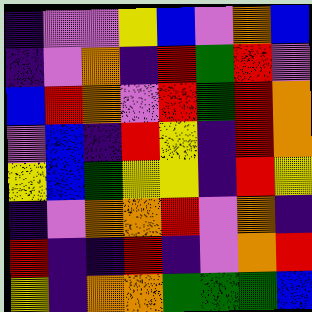[["indigo", "violet", "violet", "yellow", "blue", "violet", "orange", "blue"], ["indigo", "violet", "orange", "indigo", "red", "green", "red", "violet"], ["blue", "red", "orange", "violet", "red", "green", "red", "orange"], ["violet", "blue", "indigo", "red", "yellow", "indigo", "red", "orange"], ["yellow", "blue", "green", "yellow", "yellow", "indigo", "red", "yellow"], ["indigo", "violet", "orange", "orange", "red", "violet", "orange", "indigo"], ["red", "indigo", "indigo", "red", "indigo", "violet", "orange", "red"], ["yellow", "indigo", "orange", "orange", "green", "green", "green", "blue"]]